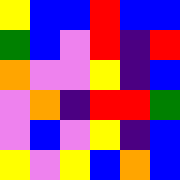[["yellow", "blue", "blue", "red", "blue", "blue"], ["green", "blue", "violet", "red", "indigo", "red"], ["orange", "violet", "violet", "yellow", "indigo", "blue"], ["violet", "orange", "indigo", "red", "red", "green"], ["violet", "blue", "violet", "yellow", "indigo", "blue"], ["yellow", "violet", "yellow", "blue", "orange", "blue"]]